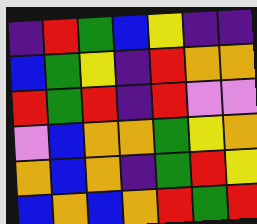[["indigo", "red", "green", "blue", "yellow", "indigo", "indigo"], ["blue", "green", "yellow", "indigo", "red", "orange", "orange"], ["red", "green", "red", "indigo", "red", "violet", "violet"], ["violet", "blue", "orange", "orange", "green", "yellow", "orange"], ["orange", "blue", "orange", "indigo", "green", "red", "yellow"], ["blue", "orange", "blue", "orange", "red", "green", "red"]]